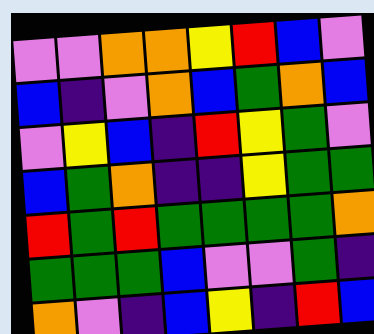[["violet", "violet", "orange", "orange", "yellow", "red", "blue", "violet"], ["blue", "indigo", "violet", "orange", "blue", "green", "orange", "blue"], ["violet", "yellow", "blue", "indigo", "red", "yellow", "green", "violet"], ["blue", "green", "orange", "indigo", "indigo", "yellow", "green", "green"], ["red", "green", "red", "green", "green", "green", "green", "orange"], ["green", "green", "green", "blue", "violet", "violet", "green", "indigo"], ["orange", "violet", "indigo", "blue", "yellow", "indigo", "red", "blue"]]